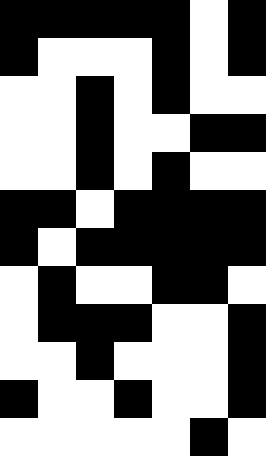[["black", "black", "black", "black", "black", "white", "black"], ["black", "white", "white", "white", "black", "white", "black"], ["white", "white", "black", "white", "black", "white", "white"], ["white", "white", "black", "white", "white", "black", "black"], ["white", "white", "black", "white", "black", "white", "white"], ["black", "black", "white", "black", "black", "black", "black"], ["black", "white", "black", "black", "black", "black", "black"], ["white", "black", "white", "white", "black", "black", "white"], ["white", "black", "black", "black", "white", "white", "black"], ["white", "white", "black", "white", "white", "white", "black"], ["black", "white", "white", "black", "white", "white", "black"], ["white", "white", "white", "white", "white", "black", "white"]]